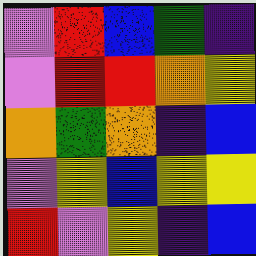[["violet", "red", "blue", "green", "indigo"], ["violet", "red", "red", "orange", "yellow"], ["orange", "green", "orange", "indigo", "blue"], ["violet", "yellow", "blue", "yellow", "yellow"], ["red", "violet", "yellow", "indigo", "blue"]]